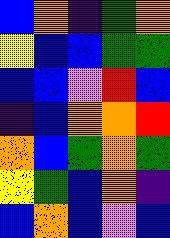[["blue", "orange", "indigo", "green", "orange"], ["yellow", "blue", "blue", "green", "green"], ["blue", "blue", "violet", "red", "blue"], ["indigo", "blue", "orange", "orange", "red"], ["orange", "blue", "green", "orange", "green"], ["yellow", "green", "blue", "orange", "indigo"], ["blue", "orange", "blue", "violet", "blue"]]